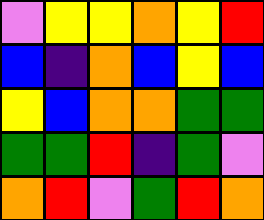[["violet", "yellow", "yellow", "orange", "yellow", "red"], ["blue", "indigo", "orange", "blue", "yellow", "blue"], ["yellow", "blue", "orange", "orange", "green", "green"], ["green", "green", "red", "indigo", "green", "violet"], ["orange", "red", "violet", "green", "red", "orange"]]